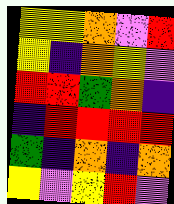[["yellow", "yellow", "orange", "violet", "red"], ["yellow", "indigo", "orange", "yellow", "violet"], ["red", "red", "green", "orange", "indigo"], ["indigo", "red", "red", "red", "red"], ["green", "indigo", "orange", "indigo", "orange"], ["yellow", "violet", "yellow", "red", "violet"]]